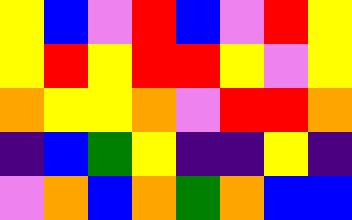[["yellow", "blue", "violet", "red", "blue", "violet", "red", "yellow"], ["yellow", "red", "yellow", "red", "red", "yellow", "violet", "yellow"], ["orange", "yellow", "yellow", "orange", "violet", "red", "red", "orange"], ["indigo", "blue", "green", "yellow", "indigo", "indigo", "yellow", "indigo"], ["violet", "orange", "blue", "orange", "green", "orange", "blue", "blue"]]